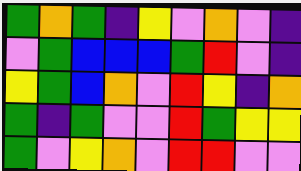[["green", "orange", "green", "indigo", "yellow", "violet", "orange", "violet", "indigo"], ["violet", "green", "blue", "blue", "blue", "green", "red", "violet", "indigo"], ["yellow", "green", "blue", "orange", "violet", "red", "yellow", "indigo", "orange"], ["green", "indigo", "green", "violet", "violet", "red", "green", "yellow", "yellow"], ["green", "violet", "yellow", "orange", "violet", "red", "red", "violet", "violet"]]